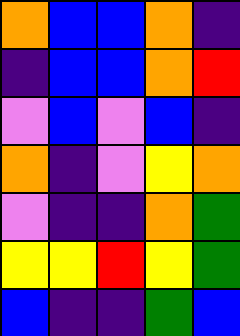[["orange", "blue", "blue", "orange", "indigo"], ["indigo", "blue", "blue", "orange", "red"], ["violet", "blue", "violet", "blue", "indigo"], ["orange", "indigo", "violet", "yellow", "orange"], ["violet", "indigo", "indigo", "orange", "green"], ["yellow", "yellow", "red", "yellow", "green"], ["blue", "indigo", "indigo", "green", "blue"]]